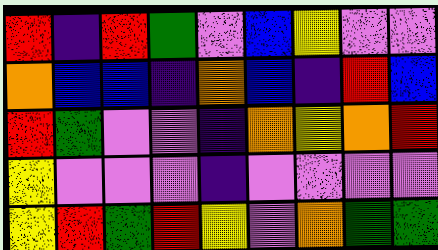[["red", "indigo", "red", "green", "violet", "blue", "yellow", "violet", "violet"], ["orange", "blue", "blue", "indigo", "orange", "blue", "indigo", "red", "blue"], ["red", "green", "violet", "violet", "indigo", "orange", "yellow", "orange", "red"], ["yellow", "violet", "violet", "violet", "indigo", "violet", "violet", "violet", "violet"], ["yellow", "red", "green", "red", "yellow", "violet", "orange", "green", "green"]]